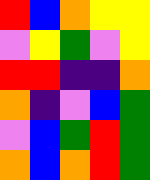[["red", "blue", "orange", "yellow", "yellow"], ["violet", "yellow", "green", "violet", "yellow"], ["red", "red", "indigo", "indigo", "orange"], ["orange", "indigo", "violet", "blue", "green"], ["violet", "blue", "green", "red", "green"], ["orange", "blue", "orange", "red", "green"]]